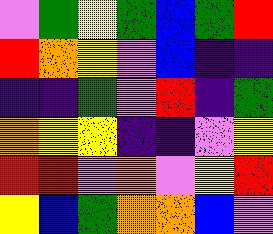[["violet", "green", "yellow", "green", "blue", "green", "red"], ["red", "orange", "yellow", "violet", "blue", "indigo", "indigo"], ["indigo", "indigo", "green", "violet", "red", "indigo", "green"], ["orange", "yellow", "yellow", "indigo", "indigo", "violet", "yellow"], ["red", "red", "violet", "orange", "violet", "yellow", "red"], ["yellow", "blue", "green", "orange", "orange", "blue", "violet"]]